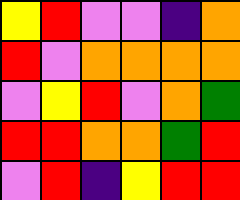[["yellow", "red", "violet", "violet", "indigo", "orange"], ["red", "violet", "orange", "orange", "orange", "orange"], ["violet", "yellow", "red", "violet", "orange", "green"], ["red", "red", "orange", "orange", "green", "red"], ["violet", "red", "indigo", "yellow", "red", "red"]]